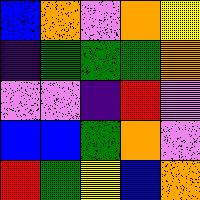[["blue", "orange", "violet", "orange", "yellow"], ["indigo", "green", "green", "green", "orange"], ["violet", "violet", "indigo", "red", "violet"], ["blue", "blue", "green", "orange", "violet"], ["red", "green", "yellow", "blue", "orange"]]